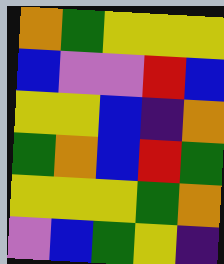[["orange", "green", "yellow", "yellow", "yellow"], ["blue", "violet", "violet", "red", "blue"], ["yellow", "yellow", "blue", "indigo", "orange"], ["green", "orange", "blue", "red", "green"], ["yellow", "yellow", "yellow", "green", "orange"], ["violet", "blue", "green", "yellow", "indigo"]]